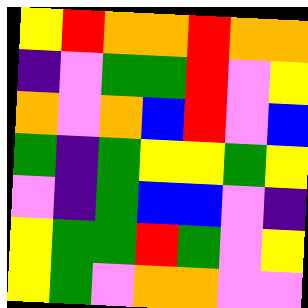[["yellow", "red", "orange", "orange", "red", "orange", "orange"], ["indigo", "violet", "green", "green", "red", "violet", "yellow"], ["orange", "violet", "orange", "blue", "red", "violet", "blue"], ["green", "indigo", "green", "yellow", "yellow", "green", "yellow"], ["violet", "indigo", "green", "blue", "blue", "violet", "indigo"], ["yellow", "green", "green", "red", "green", "violet", "yellow"], ["yellow", "green", "violet", "orange", "orange", "violet", "violet"]]